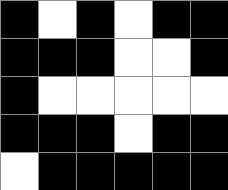[["black", "white", "black", "white", "black", "black"], ["black", "black", "black", "white", "white", "black"], ["black", "white", "white", "white", "white", "white"], ["black", "black", "black", "white", "black", "black"], ["white", "black", "black", "black", "black", "black"]]